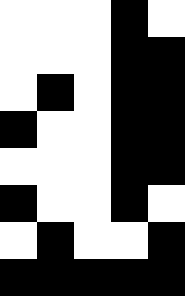[["white", "white", "white", "black", "white"], ["white", "white", "white", "black", "black"], ["white", "black", "white", "black", "black"], ["black", "white", "white", "black", "black"], ["white", "white", "white", "black", "black"], ["black", "white", "white", "black", "white"], ["white", "black", "white", "white", "black"], ["black", "black", "black", "black", "black"]]